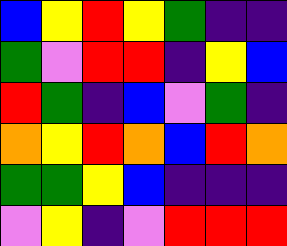[["blue", "yellow", "red", "yellow", "green", "indigo", "indigo"], ["green", "violet", "red", "red", "indigo", "yellow", "blue"], ["red", "green", "indigo", "blue", "violet", "green", "indigo"], ["orange", "yellow", "red", "orange", "blue", "red", "orange"], ["green", "green", "yellow", "blue", "indigo", "indigo", "indigo"], ["violet", "yellow", "indigo", "violet", "red", "red", "red"]]